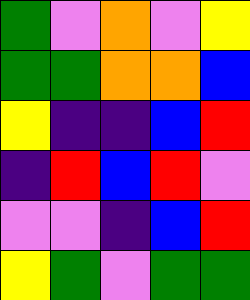[["green", "violet", "orange", "violet", "yellow"], ["green", "green", "orange", "orange", "blue"], ["yellow", "indigo", "indigo", "blue", "red"], ["indigo", "red", "blue", "red", "violet"], ["violet", "violet", "indigo", "blue", "red"], ["yellow", "green", "violet", "green", "green"]]